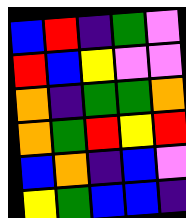[["blue", "red", "indigo", "green", "violet"], ["red", "blue", "yellow", "violet", "violet"], ["orange", "indigo", "green", "green", "orange"], ["orange", "green", "red", "yellow", "red"], ["blue", "orange", "indigo", "blue", "violet"], ["yellow", "green", "blue", "blue", "indigo"]]